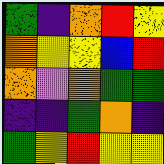[["green", "indigo", "orange", "red", "yellow"], ["orange", "yellow", "yellow", "blue", "red"], ["orange", "violet", "orange", "green", "green"], ["indigo", "indigo", "green", "orange", "indigo"], ["green", "yellow", "red", "yellow", "yellow"]]